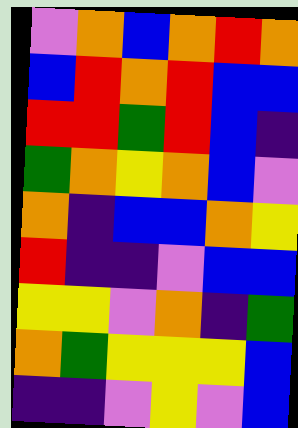[["violet", "orange", "blue", "orange", "red", "orange"], ["blue", "red", "orange", "red", "blue", "blue"], ["red", "red", "green", "red", "blue", "indigo"], ["green", "orange", "yellow", "orange", "blue", "violet"], ["orange", "indigo", "blue", "blue", "orange", "yellow"], ["red", "indigo", "indigo", "violet", "blue", "blue"], ["yellow", "yellow", "violet", "orange", "indigo", "green"], ["orange", "green", "yellow", "yellow", "yellow", "blue"], ["indigo", "indigo", "violet", "yellow", "violet", "blue"]]